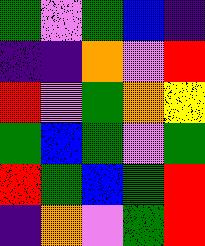[["green", "violet", "green", "blue", "indigo"], ["indigo", "indigo", "orange", "violet", "red"], ["red", "violet", "green", "orange", "yellow"], ["green", "blue", "green", "violet", "green"], ["red", "green", "blue", "green", "red"], ["indigo", "orange", "violet", "green", "red"]]